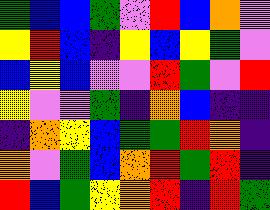[["green", "blue", "blue", "green", "violet", "red", "blue", "orange", "violet"], ["yellow", "red", "blue", "indigo", "yellow", "blue", "yellow", "green", "violet"], ["blue", "yellow", "blue", "violet", "violet", "red", "green", "violet", "red"], ["yellow", "violet", "violet", "green", "indigo", "orange", "blue", "indigo", "indigo"], ["indigo", "orange", "yellow", "blue", "green", "green", "red", "orange", "indigo"], ["orange", "violet", "green", "blue", "orange", "red", "green", "red", "indigo"], ["red", "blue", "green", "yellow", "orange", "red", "indigo", "red", "green"]]